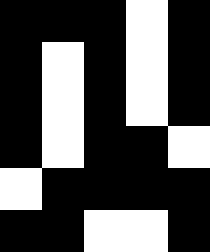[["black", "black", "black", "white", "black"], ["black", "white", "black", "white", "black"], ["black", "white", "black", "white", "black"], ["black", "white", "black", "black", "white"], ["white", "black", "black", "black", "black"], ["black", "black", "white", "white", "black"]]